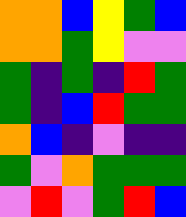[["orange", "orange", "blue", "yellow", "green", "blue"], ["orange", "orange", "green", "yellow", "violet", "violet"], ["green", "indigo", "green", "indigo", "red", "green"], ["green", "indigo", "blue", "red", "green", "green"], ["orange", "blue", "indigo", "violet", "indigo", "indigo"], ["green", "violet", "orange", "green", "green", "green"], ["violet", "red", "violet", "green", "red", "blue"]]